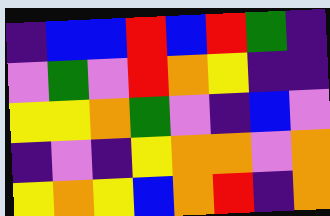[["indigo", "blue", "blue", "red", "blue", "red", "green", "indigo"], ["violet", "green", "violet", "red", "orange", "yellow", "indigo", "indigo"], ["yellow", "yellow", "orange", "green", "violet", "indigo", "blue", "violet"], ["indigo", "violet", "indigo", "yellow", "orange", "orange", "violet", "orange"], ["yellow", "orange", "yellow", "blue", "orange", "red", "indigo", "orange"]]